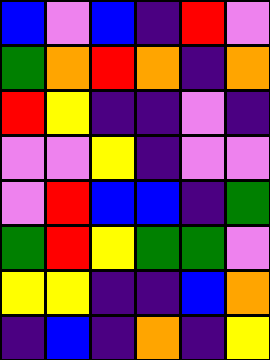[["blue", "violet", "blue", "indigo", "red", "violet"], ["green", "orange", "red", "orange", "indigo", "orange"], ["red", "yellow", "indigo", "indigo", "violet", "indigo"], ["violet", "violet", "yellow", "indigo", "violet", "violet"], ["violet", "red", "blue", "blue", "indigo", "green"], ["green", "red", "yellow", "green", "green", "violet"], ["yellow", "yellow", "indigo", "indigo", "blue", "orange"], ["indigo", "blue", "indigo", "orange", "indigo", "yellow"]]